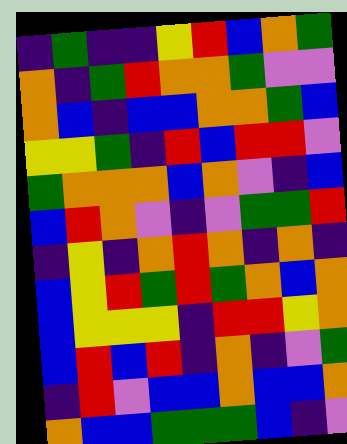[["indigo", "green", "indigo", "indigo", "yellow", "red", "blue", "orange", "green"], ["orange", "indigo", "green", "red", "orange", "orange", "green", "violet", "violet"], ["orange", "blue", "indigo", "blue", "blue", "orange", "orange", "green", "blue"], ["yellow", "yellow", "green", "indigo", "red", "blue", "red", "red", "violet"], ["green", "orange", "orange", "orange", "blue", "orange", "violet", "indigo", "blue"], ["blue", "red", "orange", "violet", "indigo", "violet", "green", "green", "red"], ["indigo", "yellow", "indigo", "orange", "red", "orange", "indigo", "orange", "indigo"], ["blue", "yellow", "red", "green", "red", "green", "orange", "blue", "orange"], ["blue", "yellow", "yellow", "yellow", "indigo", "red", "red", "yellow", "orange"], ["blue", "red", "blue", "red", "indigo", "orange", "indigo", "violet", "green"], ["indigo", "red", "violet", "blue", "blue", "orange", "blue", "blue", "orange"], ["orange", "blue", "blue", "green", "green", "green", "blue", "indigo", "violet"]]